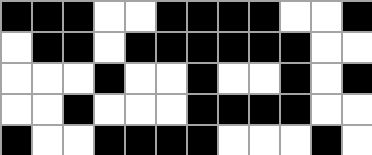[["black", "black", "black", "white", "white", "black", "black", "black", "black", "white", "white", "black"], ["white", "black", "black", "white", "black", "black", "black", "black", "black", "black", "white", "white"], ["white", "white", "white", "black", "white", "white", "black", "white", "white", "black", "white", "black"], ["white", "white", "black", "white", "white", "white", "black", "black", "black", "black", "white", "white"], ["black", "white", "white", "black", "black", "black", "black", "white", "white", "white", "black", "white"]]